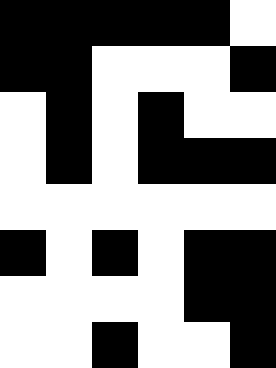[["black", "black", "black", "black", "black", "white"], ["black", "black", "white", "white", "white", "black"], ["white", "black", "white", "black", "white", "white"], ["white", "black", "white", "black", "black", "black"], ["white", "white", "white", "white", "white", "white"], ["black", "white", "black", "white", "black", "black"], ["white", "white", "white", "white", "black", "black"], ["white", "white", "black", "white", "white", "black"]]